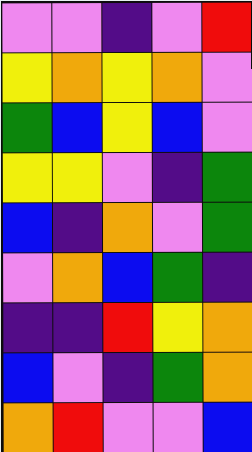[["violet", "violet", "indigo", "violet", "red"], ["yellow", "orange", "yellow", "orange", "violet"], ["green", "blue", "yellow", "blue", "violet"], ["yellow", "yellow", "violet", "indigo", "green"], ["blue", "indigo", "orange", "violet", "green"], ["violet", "orange", "blue", "green", "indigo"], ["indigo", "indigo", "red", "yellow", "orange"], ["blue", "violet", "indigo", "green", "orange"], ["orange", "red", "violet", "violet", "blue"]]